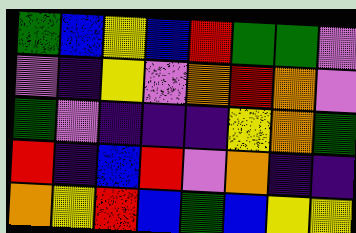[["green", "blue", "yellow", "blue", "red", "green", "green", "violet"], ["violet", "indigo", "yellow", "violet", "orange", "red", "orange", "violet"], ["green", "violet", "indigo", "indigo", "indigo", "yellow", "orange", "green"], ["red", "indigo", "blue", "red", "violet", "orange", "indigo", "indigo"], ["orange", "yellow", "red", "blue", "green", "blue", "yellow", "yellow"]]